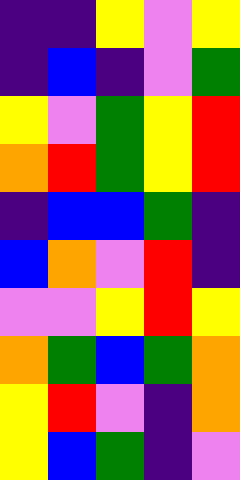[["indigo", "indigo", "yellow", "violet", "yellow"], ["indigo", "blue", "indigo", "violet", "green"], ["yellow", "violet", "green", "yellow", "red"], ["orange", "red", "green", "yellow", "red"], ["indigo", "blue", "blue", "green", "indigo"], ["blue", "orange", "violet", "red", "indigo"], ["violet", "violet", "yellow", "red", "yellow"], ["orange", "green", "blue", "green", "orange"], ["yellow", "red", "violet", "indigo", "orange"], ["yellow", "blue", "green", "indigo", "violet"]]